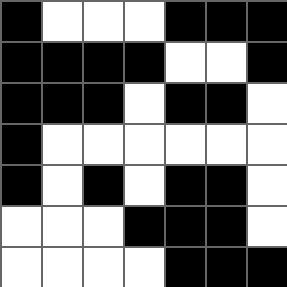[["black", "white", "white", "white", "black", "black", "black"], ["black", "black", "black", "black", "white", "white", "black"], ["black", "black", "black", "white", "black", "black", "white"], ["black", "white", "white", "white", "white", "white", "white"], ["black", "white", "black", "white", "black", "black", "white"], ["white", "white", "white", "black", "black", "black", "white"], ["white", "white", "white", "white", "black", "black", "black"]]